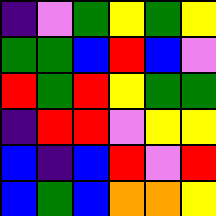[["indigo", "violet", "green", "yellow", "green", "yellow"], ["green", "green", "blue", "red", "blue", "violet"], ["red", "green", "red", "yellow", "green", "green"], ["indigo", "red", "red", "violet", "yellow", "yellow"], ["blue", "indigo", "blue", "red", "violet", "red"], ["blue", "green", "blue", "orange", "orange", "yellow"]]